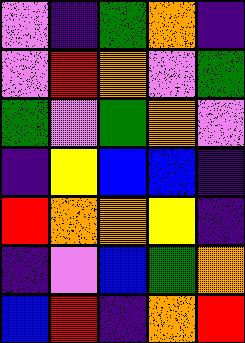[["violet", "indigo", "green", "orange", "indigo"], ["violet", "red", "orange", "violet", "green"], ["green", "violet", "green", "orange", "violet"], ["indigo", "yellow", "blue", "blue", "indigo"], ["red", "orange", "orange", "yellow", "indigo"], ["indigo", "violet", "blue", "green", "orange"], ["blue", "red", "indigo", "orange", "red"]]